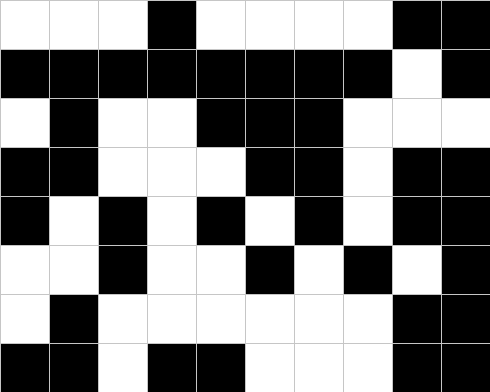[["white", "white", "white", "black", "white", "white", "white", "white", "black", "black"], ["black", "black", "black", "black", "black", "black", "black", "black", "white", "black"], ["white", "black", "white", "white", "black", "black", "black", "white", "white", "white"], ["black", "black", "white", "white", "white", "black", "black", "white", "black", "black"], ["black", "white", "black", "white", "black", "white", "black", "white", "black", "black"], ["white", "white", "black", "white", "white", "black", "white", "black", "white", "black"], ["white", "black", "white", "white", "white", "white", "white", "white", "black", "black"], ["black", "black", "white", "black", "black", "white", "white", "white", "black", "black"]]